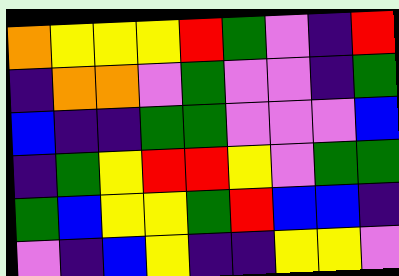[["orange", "yellow", "yellow", "yellow", "red", "green", "violet", "indigo", "red"], ["indigo", "orange", "orange", "violet", "green", "violet", "violet", "indigo", "green"], ["blue", "indigo", "indigo", "green", "green", "violet", "violet", "violet", "blue"], ["indigo", "green", "yellow", "red", "red", "yellow", "violet", "green", "green"], ["green", "blue", "yellow", "yellow", "green", "red", "blue", "blue", "indigo"], ["violet", "indigo", "blue", "yellow", "indigo", "indigo", "yellow", "yellow", "violet"]]